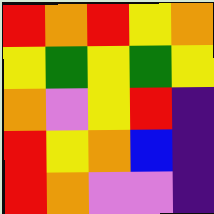[["red", "orange", "red", "yellow", "orange"], ["yellow", "green", "yellow", "green", "yellow"], ["orange", "violet", "yellow", "red", "indigo"], ["red", "yellow", "orange", "blue", "indigo"], ["red", "orange", "violet", "violet", "indigo"]]